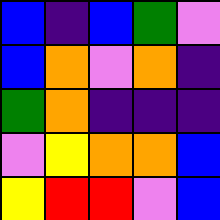[["blue", "indigo", "blue", "green", "violet"], ["blue", "orange", "violet", "orange", "indigo"], ["green", "orange", "indigo", "indigo", "indigo"], ["violet", "yellow", "orange", "orange", "blue"], ["yellow", "red", "red", "violet", "blue"]]